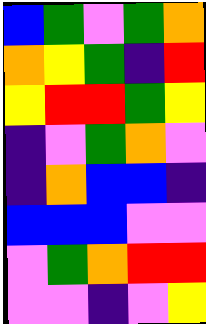[["blue", "green", "violet", "green", "orange"], ["orange", "yellow", "green", "indigo", "red"], ["yellow", "red", "red", "green", "yellow"], ["indigo", "violet", "green", "orange", "violet"], ["indigo", "orange", "blue", "blue", "indigo"], ["blue", "blue", "blue", "violet", "violet"], ["violet", "green", "orange", "red", "red"], ["violet", "violet", "indigo", "violet", "yellow"]]